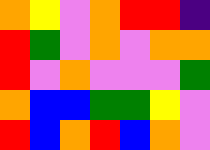[["orange", "yellow", "violet", "orange", "red", "red", "indigo"], ["red", "green", "violet", "orange", "violet", "orange", "orange"], ["red", "violet", "orange", "violet", "violet", "violet", "green"], ["orange", "blue", "blue", "green", "green", "yellow", "violet"], ["red", "blue", "orange", "red", "blue", "orange", "violet"]]